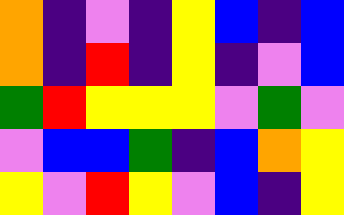[["orange", "indigo", "violet", "indigo", "yellow", "blue", "indigo", "blue"], ["orange", "indigo", "red", "indigo", "yellow", "indigo", "violet", "blue"], ["green", "red", "yellow", "yellow", "yellow", "violet", "green", "violet"], ["violet", "blue", "blue", "green", "indigo", "blue", "orange", "yellow"], ["yellow", "violet", "red", "yellow", "violet", "blue", "indigo", "yellow"]]